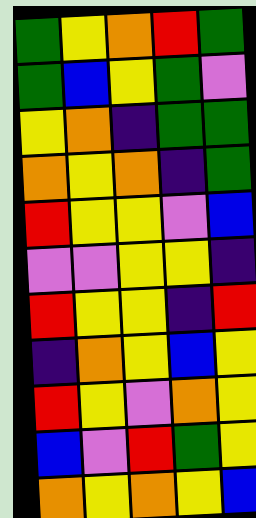[["green", "yellow", "orange", "red", "green"], ["green", "blue", "yellow", "green", "violet"], ["yellow", "orange", "indigo", "green", "green"], ["orange", "yellow", "orange", "indigo", "green"], ["red", "yellow", "yellow", "violet", "blue"], ["violet", "violet", "yellow", "yellow", "indigo"], ["red", "yellow", "yellow", "indigo", "red"], ["indigo", "orange", "yellow", "blue", "yellow"], ["red", "yellow", "violet", "orange", "yellow"], ["blue", "violet", "red", "green", "yellow"], ["orange", "yellow", "orange", "yellow", "blue"]]